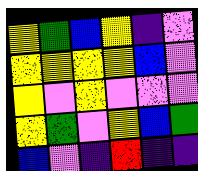[["yellow", "green", "blue", "yellow", "indigo", "violet"], ["yellow", "yellow", "yellow", "yellow", "blue", "violet"], ["yellow", "violet", "yellow", "violet", "violet", "violet"], ["yellow", "green", "violet", "yellow", "blue", "green"], ["blue", "violet", "indigo", "red", "indigo", "indigo"]]